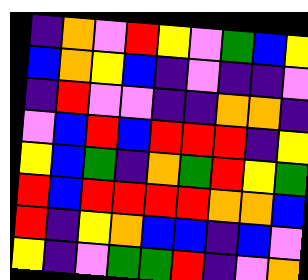[["indigo", "orange", "violet", "red", "yellow", "violet", "green", "blue", "yellow"], ["blue", "orange", "yellow", "blue", "indigo", "violet", "indigo", "indigo", "violet"], ["indigo", "red", "violet", "violet", "indigo", "indigo", "orange", "orange", "indigo"], ["violet", "blue", "red", "blue", "red", "red", "red", "indigo", "yellow"], ["yellow", "blue", "green", "indigo", "orange", "green", "red", "yellow", "green"], ["red", "blue", "red", "red", "red", "red", "orange", "orange", "blue"], ["red", "indigo", "yellow", "orange", "blue", "blue", "indigo", "blue", "violet"], ["yellow", "indigo", "violet", "green", "green", "red", "indigo", "violet", "orange"]]